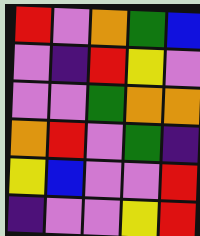[["red", "violet", "orange", "green", "blue"], ["violet", "indigo", "red", "yellow", "violet"], ["violet", "violet", "green", "orange", "orange"], ["orange", "red", "violet", "green", "indigo"], ["yellow", "blue", "violet", "violet", "red"], ["indigo", "violet", "violet", "yellow", "red"]]